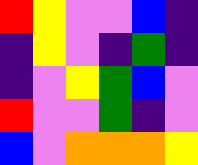[["red", "yellow", "violet", "violet", "blue", "indigo"], ["indigo", "yellow", "violet", "indigo", "green", "indigo"], ["indigo", "violet", "yellow", "green", "blue", "violet"], ["red", "violet", "violet", "green", "indigo", "violet"], ["blue", "violet", "orange", "orange", "orange", "yellow"]]